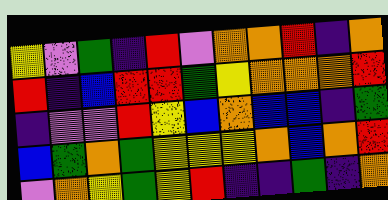[["yellow", "violet", "green", "indigo", "red", "violet", "orange", "orange", "red", "indigo", "orange"], ["red", "indigo", "blue", "red", "red", "green", "yellow", "orange", "orange", "orange", "red"], ["indigo", "violet", "violet", "red", "yellow", "blue", "orange", "blue", "blue", "indigo", "green"], ["blue", "green", "orange", "green", "yellow", "yellow", "yellow", "orange", "blue", "orange", "red"], ["violet", "orange", "yellow", "green", "yellow", "red", "indigo", "indigo", "green", "indigo", "orange"]]